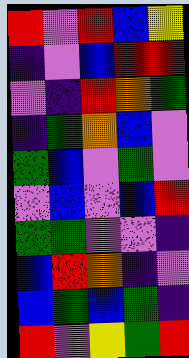[["red", "violet", "red", "blue", "yellow"], ["indigo", "violet", "blue", "red", "red"], ["violet", "indigo", "red", "orange", "green"], ["indigo", "green", "orange", "blue", "violet"], ["green", "blue", "violet", "green", "violet"], ["violet", "blue", "violet", "blue", "red"], ["green", "green", "violet", "violet", "indigo"], ["blue", "red", "orange", "indigo", "violet"], ["blue", "green", "blue", "green", "indigo"], ["red", "violet", "yellow", "green", "red"]]